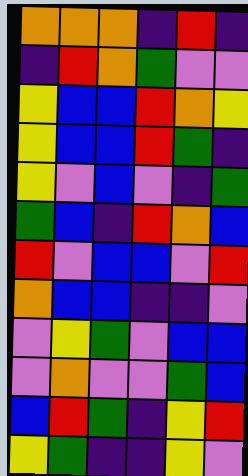[["orange", "orange", "orange", "indigo", "red", "indigo"], ["indigo", "red", "orange", "green", "violet", "violet"], ["yellow", "blue", "blue", "red", "orange", "yellow"], ["yellow", "blue", "blue", "red", "green", "indigo"], ["yellow", "violet", "blue", "violet", "indigo", "green"], ["green", "blue", "indigo", "red", "orange", "blue"], ["red", "violet", "blue", "blue", "violet", "red"], ["orange", "blue", "blue", "indigo", "indigo", "violet"], ["violet", "yellow", "green", "violet", "blue", "blue"], ["violet", "orange", "violet", "violet", "green", "blue"], ["blue", "red", "green", "indigo", "yellow", "red"], ["yellow", "green", "indigo", "indigo", "yellow", "violet"]]